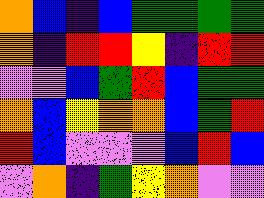[["orange", "blue", "indigo", "blue", "green", "green", "green", "green"], ["orange", "indigo", "red", "red", "yellow", "indigo", "red", "red"], ["violet", "violet", "blue", "green", "red", "blue", "green", "green"], ["orange", "blue", "yellow", "orange", "orange", "blue", "green", "red"], ["red", "blue", "violet", "violet", "violet", "blue", "red", "blue"], ["violet", "orange", "indigo", "green", "yellow", "orange", "violet", "violet"]]